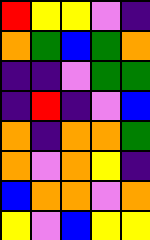[["red", "yellow", "yellow", "violet", "indigo"], ["orange", "green", "blue", "green", "orange"], ["indigo", "indigo", "violet", "green", "green"], ["indigo", "red", "indigo", "violet", "blue"], ["orange", "indigo", "orange", "orange", "green"], ["orange", "violet", "orange", "yellow", "indigo"], ["blue", "orange", "orange", "violet", "orange"], ["yellow", "violet", "blue", "yellow", "yellow"]]